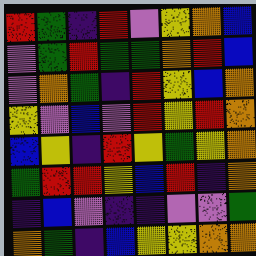[["red", "green", "indigo", "red", "violet", "yellow", "orange", "blue"], ["violet", "green", "red", "green", "green", "orange", "red", "blue"], ["violet", "orange", "green", "indigo", "red", "yellow", "blue", "orange"], ["yellow", "violet", "blue", "violet", "red", "yellow", "red", "orange"], ["blue", "yellow", "indigo", "red", "yellow", "green", "yellow", "orange"], ["green", "red", "red", "yellow", "blue", "red", "indigo", "orange"], ["indigo", "blue", "violet", "indigo", "indigo", "violet", "violet", "green"], ["orange", "green", "indigo", "blue", "yellow", "yellow", "orange", "orange"]]